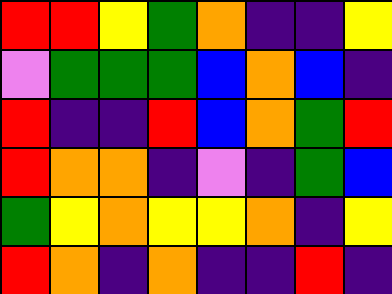[["red", "red", "yellow", "green", "orange", "indigo", "indigo", "yellow"], ["violet", "green", "green", "green", "blue", "orange", "blue", "indigo"], ["red", "indigo", "indigo", "red", "blue", "orange", "green", "red"], ["red", "orange", "orange", "indigo", "violet", "indigo", "green", "blue"], ["green", "yellow", "orange", "yellow", "yellow", "orange", "indigo", "yellow"], ["red", "orange", "indigo", "orange", "indigo", "indigo", "red", "indigo"]]